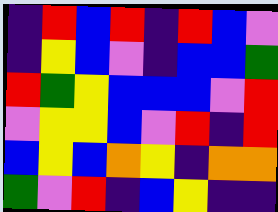[["indigo", "red", "blue", "red", "indigo", "red", "blue", "violet"], ["indigo", "yellow", "blue", "violet", "indigo", "blue", "blue", "green"], ["red", "green", "yellow", "blue", "blue", "blue", "violet", "red"], ["violet", "yellow", "yellow", "blue", "violet", "red", "indigo", "red"], ["blue", "yellow", "blue", "orange", "yellow", "indigo", "orange", "orange"], ["green", "violet", "red", "indigo", "blue", "yellow", "indigo", "indigo"]]